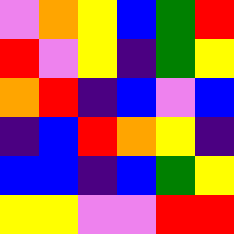[["violet", "orange", "yellow", "blue", "green", "red"], ["red", "violet", "yellow", "indigo", "green", "yellow"], ["orange", "red", "indigo", "blue", "violet", "blue"], ["indigo", "blue", "red", "orange", "yellow", "indigo"], ["blue", "blue", "indigo", "blue", "green", "yellow"], ["yellow", "yellow", "violet", "violet", "red", "red"]]